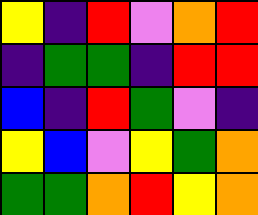[["yellow", "indigo", "red", "violet", "orange", "red"], ["indigo", "green", "green", "indigo", "red", "red"], ["blue", "indigo", "red", "green", "violet", "indigo"], ["yellow", "blue", "violet", "yellow", "green", "orange"], ["green", "green", "orange", "red", "yellow", "orange"]]